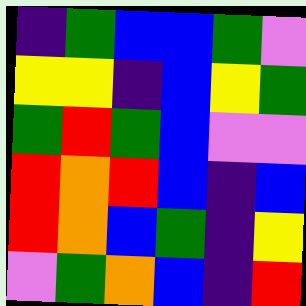[["indigo", "green", "blue", "blue", "green", "violet"], ["yellow", "yellow", "indigo", "blue", "yellow", "green"], ["green", "red", "green", "blue", "violet", "violet"], ["red", "orange", "red", "blue", "indigo", "blue"], ["red", "orange", "blue", "green", "indigo", "yellow"], ["violet", "green", "orange", "blue", "indigo", "red"]]